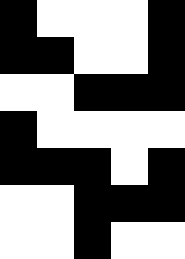[["black", "white", "white", "white", "black"], ["black", "black", "white", "white", "black"], ["white", "white", "black", "black", "black"], ["black", "white", "white", "white", "white"], ["black", "black", "black", "white", "black"], ["white", "white", "black", "black", "black"], ["white", "white", "black", "white", "white"]]